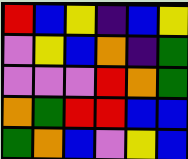[["red", "blue", "yellow", "indigo", "blue", "yellow"], ["violet", "yellow", "blue", "orange", "indigo", "green"], ["violet", "violet", "violet", "red", "orange", "green"], ["orange", "green", "red", "red", "blue", "blue"], ["green", "orange", "blue", "violet", "yellow", "blue"]]